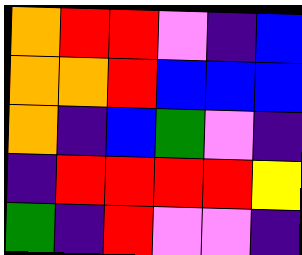[["orange", "red", "red", "violet", "indigo", "blue"], ["orange", "orange", "red", "blue", "blue", "blue"], ["orange", "indigo", "blue", "green", "violet", "indigo"], ["indigo", "red", "red", "red", "red", "yellow"], ["green", "indigo", "red", "violet", "violet", "indigo"]]